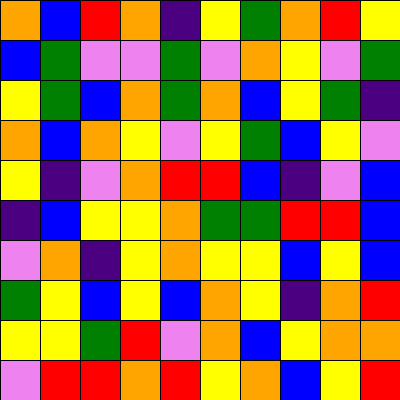[["orange", "blue", "red", "orange", "indigo", "yellow", "green", "orange", "red", "yellow"], ["blue", "green", "violet", "violet", "green", "violet", "orange", "yellow", "violet", "green"], ["yellow", "green", "blue", "orange", "green", "orange", "blue", "yellow", "green", "indigo"], ["orange", "blue", "orange", "yellow", "violet", "yellow", "green", "blue", "yellow", "violet"], ["yellow", "indigo", "violet", "orange", "red", "red", "blue", "indigo", "violet", "blue"], ["indigo", "blue", "yellow", "yellow", "orange", "green", "green", "red", "red", "blue"], ["violet", "orange", "indigo", "yellow", "orange", "yellow", "yellow", "blue", "yellow", "blue"], ["green", "yellow", "blue", "yellow", "blue", "orange", "yellow", "indigo", "orange", "red"], ["yellow", "yellow", "green", "red", "violet", "orange", "blue", "yellow", "orange", "orange"], ["violet", "red", "red", "orange", "red", "yellow", "orange", "blue", "yellow", "red"]]